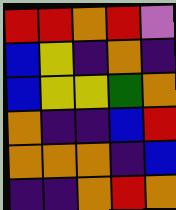[["red", "red", "orange", "red", "violet"], ["blue", "yellow", "indigo", "orange", "indigo"], ["blue", "yellow", "yellow", "green", "orange"], ["orange", "indigo", "indigo", "blue", "red"], ["orange", "orange", "orange", "indigo", "blue"], ["indigo", "indigo", "orange", "red", "orange"]]